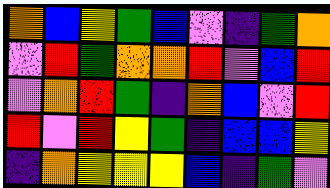[["orange", "blue", "yellow", "green", "blue", "violet", "indigo", "green", "orange"], ["violet", "red", "green", "orange", "orange", "red", "violet", "blue", "red"], ["violet", "orange", "red", "green", "indigo", "orange", "blue", "violet", "red"], ["red", "violet", "red", "yellow", "green", "indigo", "blue", "blue", "yellow"], ["indigo", "orange", "yellow", "yellow", "yellow", "blue", "indigo", "green", "violet"]]